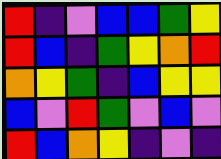[["red", "indigo", "violet", "blue", "blue", "green", "yellow"], ["red", "blue", "indigo", "green", "yellow", "orange", "red"], ["orange", "yellow", "green", "indigo", "blue", "yellow", "yellow"], ["blue", "violet", "red", "green", "violet", "blue", "violet"], ["red", "blue", "orange", "yellow", "indigo", "violet", "indigo"]]